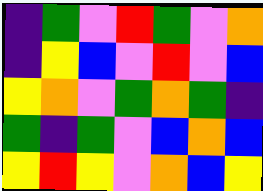[["indigo", "green", "violet", "red", "green", "violet", "orange"], ["indigo", "yellow", "blue", "violet", "red", "violet", "blue"], ["yellow", "orange", "violet", "green", "orange", "green", "indigo"], ["green", "indigo", "green", "violet", "blue", "orange", "blue"], ["yellow", "red", "yellow", "violet", "orange", "blue", "yellow"]]